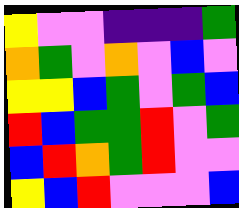[["yellow", "violet", "violet", "indigo", "indigo", "indigo", "green"], ["orange", "green", "violet", "orange", "violet", "blue", "violet"], ["yellow", "yellow", "blue", "green", "violet", "green", "blue"], ["red", "blue", "green", "green", "red", "violet", "green"], ["blue", "red", "orange", "green", "red", "violet", "violet"], ["yellow", "blue", "red", "violet", "violet", "violet", "blue"]]